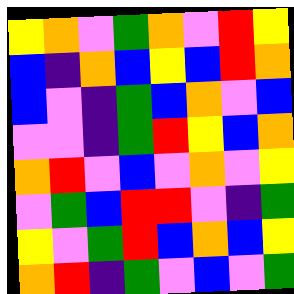[["yellow", "orange", "violet", "green", "orange", "violet", "red", "yellow"], ["blue", "indigo", "orange", "blue", "yellow", "blue", "red", "orange"], ["blue", "violet", "indigo", "green", "blue", "orange", "violet", "blue"], ["violet", "violet", "indigo", "green", "red", "yellow", "blue", "orange"], ["orange", "red", "violet", "blue", "violet", "orange", "violet", "yellow"], ["violet", "green", "blue", "red", "red", "violet", "indigo", "green"], ["yellow", "violet", "green", "red", "blue", "orange", "blue", "yellow"], ["orange", "red", "indigo", "green", "violet", "blue", "violet", "green"]]